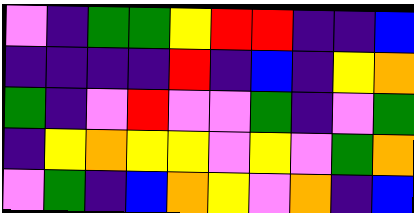[["violet", "indigo", "green", "green", "yellow", "red", "red", "indigo", "indigo", "blue"], ["indigo", "indigo", "indigo", "indigo", "red", "indigo", "blue", "indigo", "yellow", "orange"], ["green", "indigo", "violet", "red", "violet", "violet", "green", "indigo", "violet", "green"], ["indigo", "yellow", "orange", "yellow", "yellow", "violet", "yellow", "violet", "green", "orange"], ["violet", "green", "indigo", "blue", "orange", "yellow", "violet", "orange", "indigo", "blue"]]